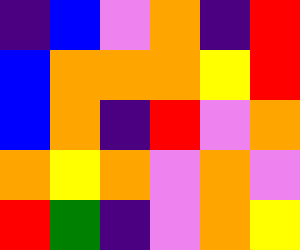[["indigo", "blue", "violet", "orange", "indigo", "red"], ["blue", "orange", "orange", "orange", "yellow", "red"], ["blue", "orange", "indigo", "red", "violet", "orange"], ["orange", "yellow", "orange", "violet", "orange", "violet"], ["red", "green", "indigo", "violet", "orange", "yellow"]]